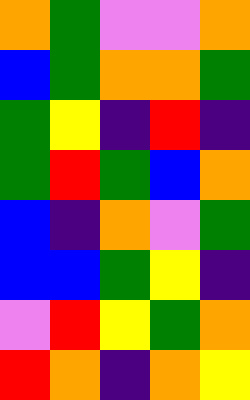[["orange", "green", "violet", "violet", "orange"], ["blue", "green", "orange", "orange", "green"], ["green", "yellow", "indigo", "red", "indigo"], ["green", "red", "green", "blue", "orange"], ["blue", "indigo", "orange", "violet", "green"], ["blue", "blue", "green", "yellow", "indigo"], ["violet", "red", "yellow", "green", "orange"], ["red", "orange", "indigo", "orange", "yellow"]]